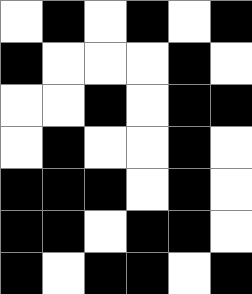[["white", "black", "white", "black", "white", "black"], ["black", "white", "white", "white", "black", "white"], ["white", "white", "black", "white", "black", "black"], ["white", "black", "white", "white", "black", "white"], ["black", "black", "black", "white", "black", "white"], ["black", "black", "white", "black", "black", "white"], ["black", "white", "black", "black", "white", "black"]]